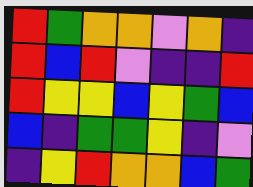[["red", "green", "orange", "orange", "violet", "orange", "indigo"], ["red", "blue", "red", "violet", "indigo", "indigo", "red"], ["red", "yellow", "yellow", "blue", "yellow", "green", "blue"], ["blue", "indigo", "green", "green", "yellow", "indigo", "violet"], ["indigo", "yellow", "red", "orange", "orange", "blue", "green"]]